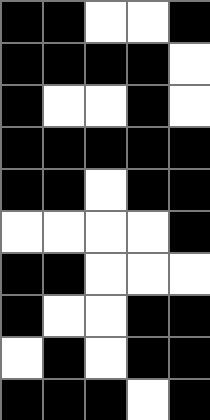[["black", "black", "white", "white", "black"], ["black", "black", "black", "black", "white"], ["black", "white", "white", "black", "white"], ["black", "black", "black", "black", "black"], ["black", "black", "white", "black", "black"], ["white", "white", "white", "white", "black"], ["black", "black", "white", "white", "white"], ["black", "white", "white", "black", "black"], ["white", "black", "white", "black", "black"], ["black", "black", "black", "white", "black"]]